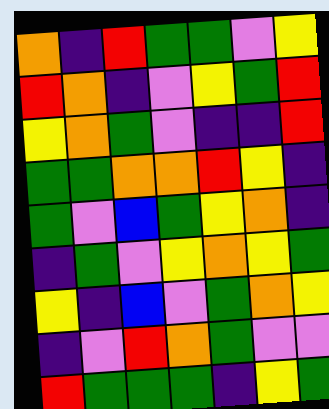[["orange", "indigo", "red", "green", "green", "violet", "yellow"], ["red", "orange", "indigo", "violet", "yellow", "green", "red"], ["yellow", "orange", "green", "violet", "indigo", "indigo", "red"], ["green", "green", "orange", "orange", "red", "yellow", "indigo"], ["green", "violet", "blue", "green", "yellow", "orange", "indigo"], ["indigo", "green", "violet", "yellow", "orange", "yellow", "green"], ["yellow", "indigo", "blue", "violet", "green", "orange", "yellow"], ["indigo", "violet", "red", "orange", "green", "violet", "violet"], ["red", "green", "green", "green", "indigo", "yellow", "green"]]